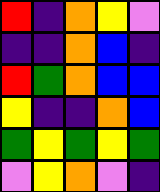[["red", "indigo", "orange", "yellow", "violet"], ["indigo", "indigo", "orange", "blue", "indigo"], ["red", "green", "orange", "blue", "blue"], ["yellow", "indigo", "indigo", "orange", "blue"], ["green", "yellow", "green", "yellow", "green"], ["violet", "yellow", "orange", "violet", "indigo"]]